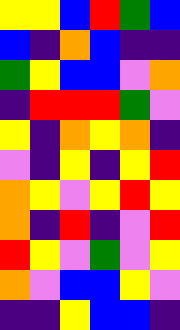[["yellow", "yellow", "blue", "red", "green", "blue"], ["blue", "indigo", "orange", "blue", "indigo", "indigo"], ["green", "yellow", "blue", "blue", "violet", "orange"], ["indigo", "red", "red", "red", "green", "violet"], ["yellow", "indigo", "orange", "yellow", "orange", "indigo"], ["violet", "indigo", "yellow", "indigo", "yellow", "red"], ["orange", "yellow", "violet", "yellow", "red", "yellow"], ["orange", "indigo", "red", "indigo", "violet", "red"], ["red", "yellow", "violet", "green", "violet", "yellow"], ["orange", "violet", "blue", "blue", "yellow", "violet"], ["indigo", "indigo", "yellow", "blue", "blue", "indigo"]]